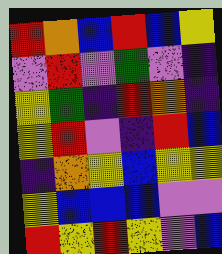[["red", "orange", "blue", "red", "blue", "yellow"], ["violet", "red", "violet", "green", "violet", "indigo"], ["yellow", "green", "indigo", "red", "orange", "indigo"], ["yellow", "red", "violet", "indigo", "red", "blue"], ["indigo", "orange", "yellow", "blue", "yellow", "yellow"], ["yellow", "blue", "blue", "blue", "violet", "violet"], ["red", "yellow", "red", "yellow", "violet", "blue"]]